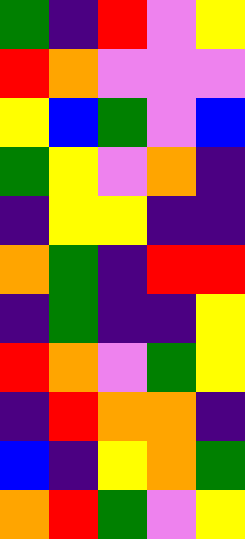[["green", "indigo", "red", "violet", "yellow"], ["red", "orange", "violet", "violet", "violet"], ["yellow", "blue", "green", "violet", "blue"], ["green", "yellow", "violet", "orange", "indigo"], ["indigo", "yellow", "yellow", "indigo", "indigo"], ["orange", "green", "indigo", "red", "red"], ["indigo", "green", "indigo", "indigo", "yellow"], ["red", "orange", "violet", "green", "yellow"], ["indigo", "red", "orange", "orange", "indigo"], ["blue", "indigo", "yellow", "orange", "green"], ["orange", "red", "green", "violet", "yellow"]]